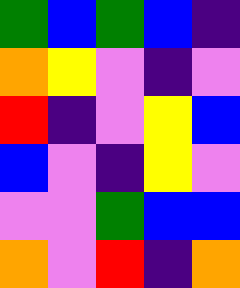[["green", "blue", "green", "blue", "indigo"], ["orange", "yellow", "violet", "indigo", "violet"], ["red", "indigo", "violet", "yellow", "blue"], ["blue", "violet", "indigo", "yellow", "violet"], ["violet", "violet", "green", "blue", "blue"], ["orange", "violet", "red", "indigo", "orange"]]